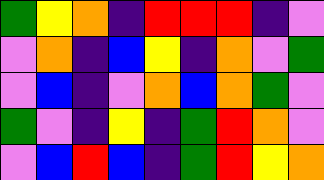[["green", "yellow", "orange", "indigo", "red", "red", "red", "indigo", "violet"], ["violet", "orange", "indigo", "blue", "yellow", "indigo", "orange", "violet", "green"], ["violet", "blue", "indigo", "violet", "orange", "blue", "orange", "green", "violet"], ["green", "violet", "indigo", "yellow", "indigo", "green", "red", "orange", "violet"], ["violet", "blue", "red", "blue", "indigo", "green", "red", "yellow", "orange"]]